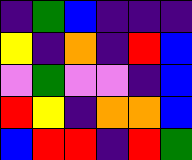[["indigo", "green", "blue", "indigo", "indigo", "indigo"], ["yellow", "indigo", "orange", "indigo", "red", "blue"], ["violet", "green", "violet", "violet", "indigo", "blue"], ["red", "yellow", "indigo", "orange", "orange", "blue"], ["blue", "red", "red", "indigo", "red", "green"]]